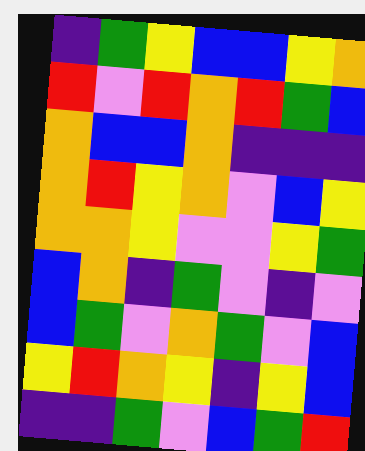[["indigo", "green", "yellow", "blue", "blue", "yellow", "orange"], ["red", "violet", "red", "orange", "red", "green", "blue"], ["orange", "blue", "blue", "orange", "indigo", "indigo", "indigo"], ["orange", "red", "yellow", "orange", "violet", "blue", "yellow"], ["orange", "orange", "yellow", "violet", "violet", "yellow", "green"], ["blue", "orange", "indigo", "green", "violet", "indigo", "violet"], ["blue", "green", "violet", "orange", "green", "violet", "blue"], ["yellow", "red", "orange", "yellow", "indigo", "yellow", "blue"], ["indigo", "indigo", "green", "violet", "blue", "green", "red"]]